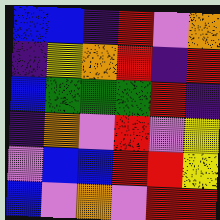[["blue", "blue", "indigo", "red", "violet", "orange"], ["indigo", "yellow", "orange", "red", "indigo", "red"], ["blue", "green", "green", "green", "red", "indigo"], ["indigo", "orange", "violet", "red", "violet", "yellow"], ["violet", "blue", "blue", "red", "red", "yellow"], ["blue", "violet", "orange", "violet", "red", "red"]]